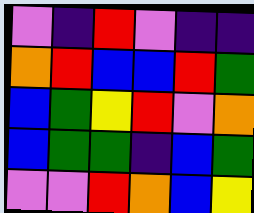[["violet", "indigo", "red", "violet", "indigo", "indigo"], ["orange", "red", "blue", "blue", "red", "green"], ["blue", "green", "yellow", "red", "violet", "orange"], ["blue", "green", "green", "indigo", "blue", "green"], ["violet", "violet", "red", "orange", "blue", "yellow"]]